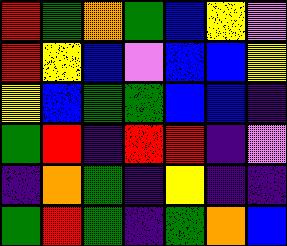[["red", "green", "orange", "green", "blue", "yellow", "violet"], ["red", "yellow", "blue", "violet", "blue", "blue", "yellow"], ["yellow", "blue", "green", "green", "blue", "blue", "indigo"], ["green", "red", "indigo", "red", "red", "indigo", "violet"], ["indigo", "orange", "green", "indigo", "yellow", "indigo", "indigo"], ["green", "red", "green", "indigo", "green", "orange", "blue"]]